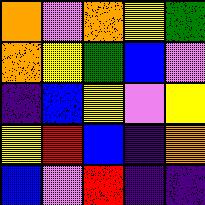[["orange", "violet", "orange", "yellow", "green"], ["orange", "yellow", "green", "blue", "violet"], ["indigo", "blue", "yellow", "violet", "yellow"], ["yellow", "red", "blue", "indigo", "orange"], ["blue", "violet", "red", "indigo", "indigo"]]